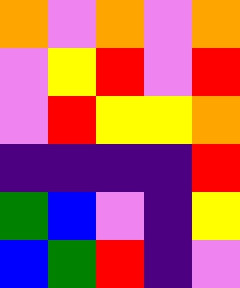[["orange", "violet", "orange", "violet", "orange"], ["violet", "yellow", "red", "violet", "red"], ["violet", "red", "yellow", "yellow", "orange"], ["indigo", "indigo", "indigo", "indigo", "red"], ["green", "blue", "violet", "indigo", "yellow"], ["blue", "green", "red", "indigo", "violet"]]